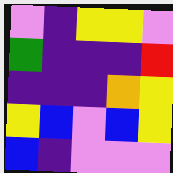[["violet", "indigo", "yellow", "yellow", "violet"], ["green", "indigo", "indigo", "indigo", "red"], ["indigo", "indigo", "indigo", "orange", "yellow"], ["yellow", "blue", "violet", "blue", "yellow"], ["blue", "indigo", "violet", "violet", "violet"]]